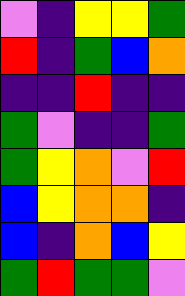[["violet", "indigo", "yellow", "yellow", "green"], ["red", "indigo", "green", "blue", "orange"], ["indigo", "indigo", "red", "indigo", "indigo"], ["green", "violet", "indigo", "indigo", "green"], ["green", "yellow", "orange", "violet", "red"], ["blue", "yellow", "orange", "orange", "indigo"], ["blue", "indigo", "orange", "blue", "yellow"], ["green", "red", "green", "green", "violet"]]